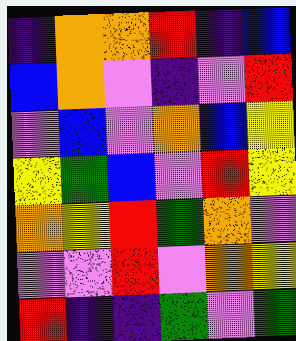[["indigo", "orange", "orange", "red", "indigo", "blue"], ["blue", "orange", "violet", "indigo", "violet", "red"], ["violet", "blue", "violet", "orange", "blue", "yellow"], ["yellow", "green", "blue", "violet", "red", "yellow"], ["orange", "yellow", "red", "green", "orange", "violet"], ["violet", "violet", "red", "violet", "orange", "yellow"], ["red", "indigo", "indigo", "green", "violet", "green"]]